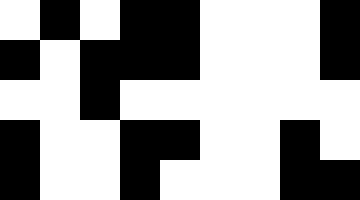[["white", "black", "white", "black", "black", "white", "white", "white", "black"], ["black", "white", "black", "black", "black", "white", "white", "white", "black"], ["white", "white", "black", "white", "white", "white", "white", "white", "white"], ["black", "white", "white", "black", "black", "white", "white", "black", "white"], ["black", "white", "white", "black", "white", "white", "white", "black", "black"]]